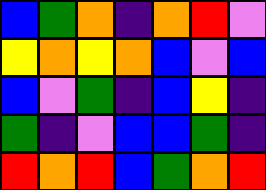[["blue", "green", "orange", "indigo", "orange", "red", "violet"], ["yellow", "orange", "yellow", "orange", "blue", "violet", "blue"], ["blue", "violet", "green", "indigo", "blue", "yellow", "indigo"], ["green", "indigo", "violet", "blue", "blue", "green", "indigo"], ["red", "orange", "red", "blue", "green", "orange", "red"]]